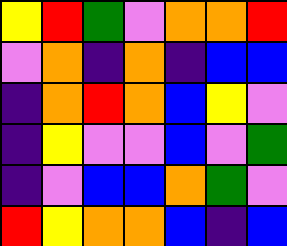[["yellow", "red", "green", "violet", "orange", "orange", "red"], ["violet", "orange", "indigo", "orange", "indigo", "blue", "blue"], ["indigo", "orange", "red", "orange", "blue", "yellow", "violet"], ["indigo", "yellow", "violet", "violet", "blue", "violet", "green"], ["indigo", "violet", "blue", "blue", "orange", "green", "violet"], ["red", "yellow", "orange", "orange", "blue", "indigo", "blue"]]